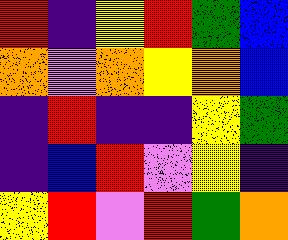[["red", "indigo", "yellow", "red", "green", "blue"], ["orange", "violet", "orange", "yellow", "orange", "blue"], ["indigo", "red", "indigo", "indigo", "yellow", "green"], ["indigo", "blue", "red", "violet", "yellow", "indigo"], ["yellow", "red", "violet", "red", "green", "orange"]]